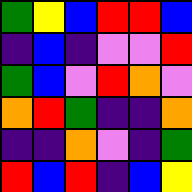[["green", "yellow", "blue", "red", "red", "blue"], ["indigo", "blue", "indigo", "violet", "violet", "red"], ["green", "blue", "violet", "red", "orange", "violet"], ["orange", "red", "green", "indigo", "indigo", "orange"], ["indigo", "indigo", "orange", "violet", "indigo", "green"], ["red", "blue", "red", "indigo", "blue", "yellow"]]